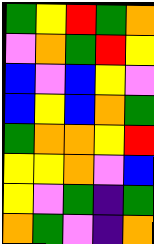[["green", "yellow", "red", "green", "orange"], ["violet", "orange", "green", "red", "yellow"], ["blue", "violet", "blue", "yellow", "violet"], ["blue", "yellow", "blue", "orange", "green"], ["green", "orange", "orange", "yellow", "red"], ["yellow", "yellow", "orange", "violet", "blue"], ["yellow", "violet", "green", "indigo", "green"], ["orange", "green", "violet", "indigo", "orange"]]